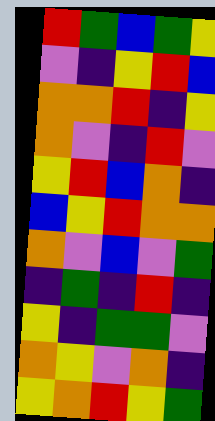[["red", "green", "blue", "green", "yellow"], ["violet", "indigo", "yellow", "red", "blue"], ["orange", "orange", "red", "indigo", "yellow"], ["orange", "violet", "indigo", "red", "violet"], ["yellow", "red", "blue", "orange", "indigo"], ["blue", "yellow", "red", "orange", "orange"], ["orange", "violet", "blue", "violet", "green"], ["indigo", "green", "indigo", "red", "indigo"], ["yellow", "indigo", "green", "green", "violet"], ["orange", "yellow", "violet", "orange", "indigo"], ["yellow", "orange", "red", "yellow", "green"]]